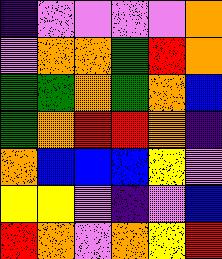[["indigo", "violet", "violet", "violet", "violet", "orange"], ["violet", "orange", "orange", "green", "red", "orange"], ["green", "green", "orange", "green", "orange", "blue"], ["green", "orange", "red", "red", "orange", "indigo"], ["orange", "blue", "blue", "blue", "yellow", "violet"], ["yellow", "yellow", "violet", "indigo", "violet", "blue"], ["red", "orange", "violet", "orange", "yellow", "red"]]